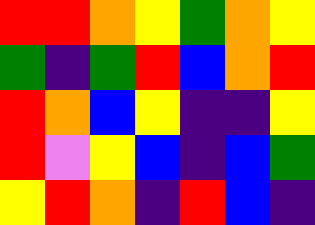[["red", "red", "orange", "yellow", "green", "orange", "yellow"], ["green", "indigo", "green", "red", "blue", "orange", "red"], ["red", "orange", "blue", "yellow", "indigo", "indigo", "yellow"], ["red", "violet", "yellow", "blue", "indigo", "blue", "green"], ["yellow", "red", "orange", "indigo", "red", "blue", "indigo"]]